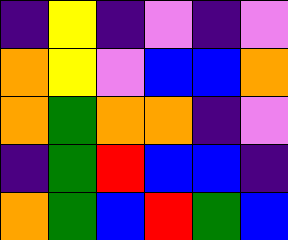[["indigo", "yellow", "indigo", "violet", "indigo", "violet"], ["orange", "yellow", "violet", "blue", "blue", "orange"], ["orange", "green", "orange", "orange", "indigo", "violet"], ["indigo", "green", "red", "blue", "blue", "indigo"], ["orange", "green", "blue", "red", "green", "blue"]]